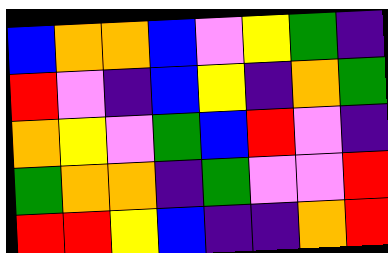[["blue", "orange", "orange", "blue", "violet", "yellow", "green", "indigo"], ["red", "violet", "indigo", "blue", "yellow", "indigo", "orange", "green"], ["orange", "yellow", "violet", "green", "blue", "red", "violet", "indigo"], ["green", "orange", "orange", "indigo", "green", "violet", "violet", "red"], ["red", "red", "yellow", "blue", "indigo", "indigo", "orange", "red"]]